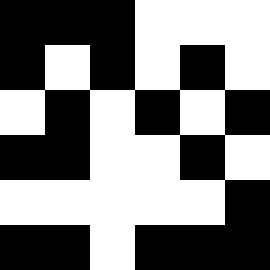[["black", "black", "black", "white", "white", "white"], ["black", "white", "black", "white", "black", "white"], ["white", "black", "white", "black", "white", "black"], ["black", "black", "white", "white", "black", "white"], ["white", "white", "white", "white", "white", "black"], ["black", "black", "white", "black", "black", "black"]]